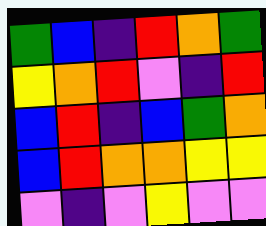[["green", "blue", "indigo", "red", "orange", "green"], ["yellow", "orange", "red", "violet", "indigo", "red"], ["blue", "red", "indigo", "blue", "green", "orange"], ["blue", "red", "orange", "orange", "yellow", "yellow"], ["violet", "indigo", "violet", "yellow", "violet", "violet"]]